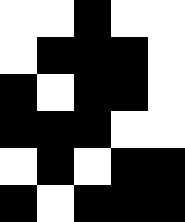[["white", "white", "black", "white", "white"], ["white", "black", "black", "black", "white"], ["black", "white", "black", "black", "white"], ["black", "black", "black", "white", "white"], ["white", "black", "white", "black", "black"], ["black", "white", "black", "black", "black"]]